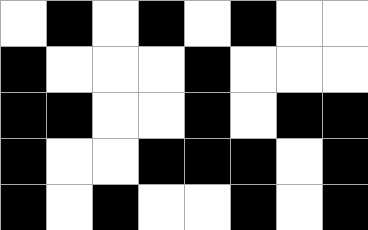[["white", "black", "white", "black", "white", "black", "white", "white"], ["black", "white", "white", "white", "black", "white", "white", "white"], ["black", "black", "white", "white", "black", "white", "black", "black"], ["black", "white", "white", "black", "black", "black", "white", "black"], ["black", "white", "black", "white", "white", "black", "white", "black"]]